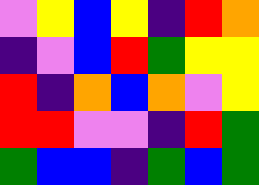[["violet", "yellow", "blue", "yellow", "indigo", "red", "orange"], ["indigo", "violet", "blue", "red", "green", "yellow", "yellow"], ["red", "indigo", "orange", "blue", "orange", "violet", "yellow"], ["red", "red", "violet", "violet", "indigo", "red", "green"], ["green", "blue", "blue", "indigo", "green", "blue", "green"]]